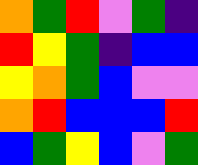[["orange", "green", "red", "violet", "green", "indigo"], ["red", "yellow", "green", "indigo", "blue", "blue"], ["yellow", "orange", "green", "blue", "violet", "violet"], ["orange", "red", "blue", "blue", "blue", "red"], ["blue", "green", "yellow", "blue", "violet", "green"]]